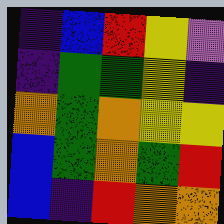[["indigo", "blue", "red", "yellow", "violet"], ["indigo", "green", "green", "yellow", "indigo"], ["orange", "green", "orange", "yellow", "yellow"], ["blue", "green", "orange", "green", "red"], ["blue", "indigo", "red", "orange", "orange"]]